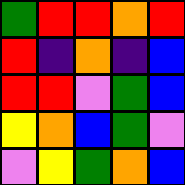[["green", "red", "red", "orange", "red"], ["red", "indigo", "orange", "indigo", "blue"], ["red", "red", "violet", "green", "blue"], ["yellow", "orange", "blue", "green", "violet"], ["violet", "yellow", "green", "orange", "blue"]]